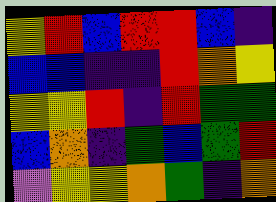[["yellow", "red", "blue", "red", "red", "blue", "indigo"], ["blue", "blue", "indigo", "indigo", "red", "orange", "yellow"], ["yellow", "yellow", "red", "indigo", "red", "green", "green"], ["blue", "orange", "indigo", "green", "blue", "green", "red"], ["violet", "yellow", "yellow", "orange", "green", "indigo", "orange"]]